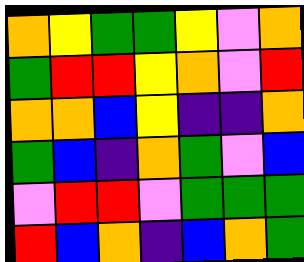[["orange", "yellow", "green", "green", "yellow", "violet", "orange"], ["green", "red", "red", "yellow", "orange", "violet", "red"], ["orange", "orange", "blue", "yellow", "indigo", "indigo", "orange"], ["green", "blue", "indigo", "orange", "green", "violet", "blue"], ["violet", "red", "red", "violet", "green", "green", "green"], ["red", "blue", "orange", "indigo", "blue", "orange", "green"]]